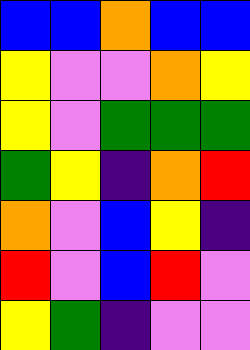[["blue", "blue", "orange", "blue", "blue"], ["yellow", "violet", "violet", "orange", "yellow"], ["yellow", "violet", "green", "green", "green"], ["green", "yellow", "indigo", "orange", "red"], ["orange", "violet", "blue", "yellow", "indigo"], ["red", "violet", "blue", "red", "violet"], ["yellow", "green", "indigo", "violet", "violet"]]